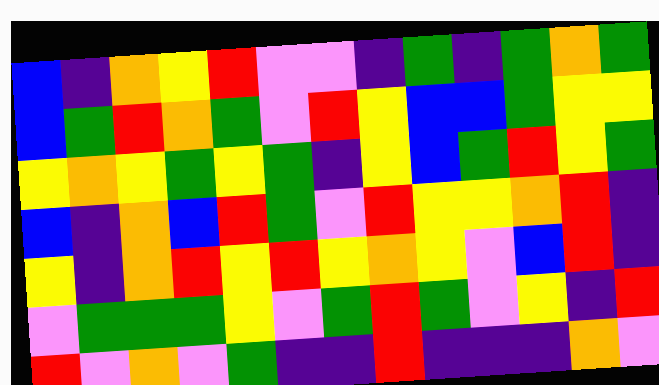[["blue", "indigo", "orange", "yellow", "red", "violet", "violet", "indigo", "green", "indigo", "green", "orange", "green"], ["blue", "green", "red", "orange", "green", "violet", "red", "yellow", "blue", "blue", "green", "yellow", "yellow"], ["yellow", "orange", "yellow", "green", "yellow", "green", "indigo", "yellow", "blue", "green", "red", "yellow", "green"], ["blue", "indigo", "orange", "blue", "red", "green", "violet", "red", "yellow", "yellow", "orange", "red", "indigo"], ["yellow", "indigo", "orange", "red", "yellow", "red", "yellow", "orange", "yellow", "violet", "blue", "red", "indigo"], ["violet", "green", "green", "green", "yellow", "violet", "green", "red", "green", "violet", "yellow", "indigo", "red"], ["red", "violet", "orange", "violet", "green", "indigo", "indigo", "red", "indigo", "indigo", "indigo", "orange", "violet"]]